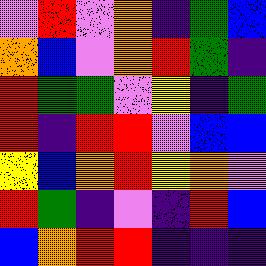[["violet", "red", "violet", "orange", "indigo", "green", "blue"], ["orange", "blue", "violet", "orange", "red", "green", "indigo"], ["red", "green", "green", "violet", "yellow", "indigo", "green"], ["red", "indigo", "red", "red", "violet", "blue", "blue"], ["yellow", "blue", "orange", "red", "yellow", "orange", "violet"], ["red", "green", "indigo", "violet", "indigo", "red", "blue"], ["blue", "orange", "red", "red", "indigo", "indigo", "indigo"]]